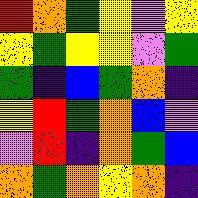[["red", "orange", "green", "yellow", "violet", "yellow"], ["yellow", "green", "yellow", "yellow", "violet", "green"], ["green", "indigo", "blue", "green", "orange", "indigo"], ["yellow", "red", "green", "orange", "blue", "violet"], ["violet", "red", "indigo", "orange", "green", "blue"], ["orange", "green", "orange", "yellow", "orange", "indigo"]]